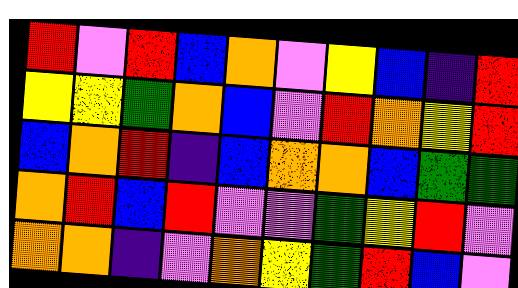[["red", "violet", "red", "blue", "orange", "violet", "yellow", "blue", "indigo", "red"], ["yellow", "yellow", "green", "orange", "blue", "violet", "red", "orange", "yellow", "red"], ["blue", "orange", "red", "indigo", "blue", "orange", "orange", "blue", "green", "green"], ["orange", "red", "blue", "red", "violet", "violet", "green", "yellow", "red", "violet"], ["orange", "orange", "indigo", "violet", "orange", "yellow", "green", "red", "blue", "violet"]]